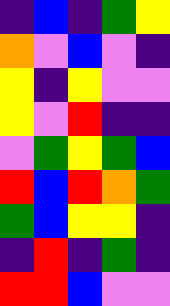[["indigo", "blue", "indigo", "green", "yellow"], ["orange", "violet", "blue", "violet", "indigo"], ["yellow", "indigo", "yellow", "violet", "violet"], ["yellow", "violet", "red", "indigo", "indigo"], ["violet", "green", "yellow", "green", "blue"], ["red", "blue", "red", "orange", "green"], ["green", "blue", "yellow", "yellow", "indigo"], ["indigo", "red", "indigo", "green", "indigo"], ["red", "red", "blue", "violet", "violet"]]